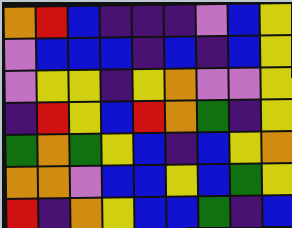[["orange", "red", "blue", "indigo", "indigo", "indigo", "violet", "blue", "yellow"], ["violet", "blue", "blue", "blue", "indigo", "blue", "indigo", "blue", "yellow"], ["violet", "yellow", "yellow", "indigo", "yellow", "orange", "violet", "violet", "yellow"], ["indigo", "red", "yellow", "blue", "red", "orange", "green", "indigo", "yellow"], ["green", "orange", "green", "yellow", "blue", "indigo", "blue", "yellow", "orange"], ["orange", "orange", "violet", "blue", "blue", "yellow", "blue", "green", "yellow"], ["red", "indigo", "orange", "yellow", "blue", "blue", "green", "indigo", "blue"]]